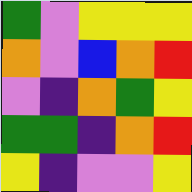[["green", "violet", "yellow", "yellow", "yellow"], ["orange", "violet", "blue", "orange", "red"], ["violet", "indigo", "orange", "green", "yellow"], ["green", "green", "indigo", "orange", "red"], ["yellow", "indigo", "violet", "violet", "yellow"]]